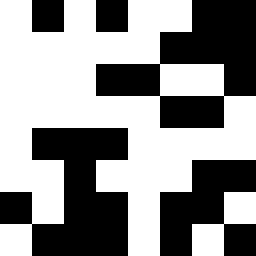[["white", "black", "white", "black", "white", "white", "black", "black"], ["white", "white", "white", "white", "white", "black", "black", "black"], ["white", "white", "white", "black", "black", "white", "white", "black"], ["white", "white", "white", "white", "white", "black", "black", "white"], ["white", "black", "black", "black", "white", "white", "white", "white"], ["white", "white", "black", "white", "white", "white", "black", "black"], ["black", "white", "black", "black", "white", "black", "black", "white"], ["white", "black", "black", "black", "white", "black", "white", "black"]]